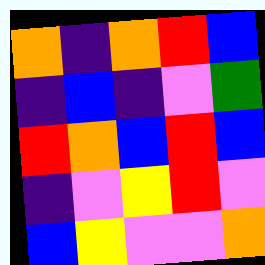[["orange", "indigo", "orange", "red", "blue"], ["indigo", "blue", "indigo", "violet", "green"], ["red", "orange", "blue", "red", "blue"], ["indigo", "violet", "yellow", "red", "violet"], ["blue", "yellow", "violet", "violet", "orange"]]